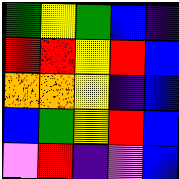[["green", "yellow", "green", "blue", "indigo"], ["red", "red", "yellow", "red", "blue"], ["orange", "orange", "yellow", "indigo", "blue"], ["blue", "green", "yellow", "red", "blue"], ["violet", "red", "indigo", "violet", "blue"]]